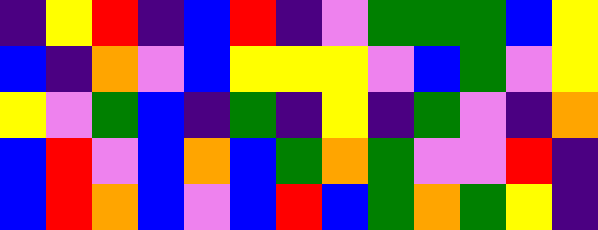[["indigo", "yellow", "red", "indigo", "blue", "red", "indigo", "violet", "green", "green", "green", "blue", "yellow"], ["blue", "indigo", "orange", "violet", "blue", "yellow", "yellow", "yellow", "violet", "blue", "green", "violet", "yellow"], ["yellow", "violet", "green", "blue", "indigo", "green", "indigo", "yellow", "indigo", "green", "violet", "indigo", "orange"], ["blue", "red", "violet", "blue", "orange", "blue", "green", "orange", "green", "violet", "violet", "red", "indigo"], ["blue", "red", "orange", "blue", "violet", "blue", "red", "blue", "green", "orange", "green", "yellow", "indigo"]]